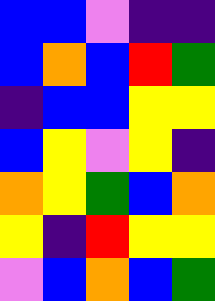[["blue", "blue", "violet", "indigo", "indigo"], ["blue", "orange", "blue", "red", "green"], ["indigo", "blue", "blue", "yellow", "yellow"], ["blue", "yellow", "violet", "yellow", "indigo"], ["orange", "yellow", "green", "blue", "orange"], ["yellow", "indigo", "red", "yellow", "yellow"], ["violet", "blue", "orange", "blue", "green"]]